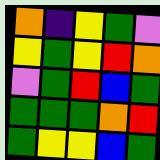[["orange", "indigo", "yellow", "green", "violet"], ["yellow", "green", "yellow", "red", "orange"], ["violet", "green", "red", "blue", "green"], ["green", "green", "green", "orange", "red"], ["green", "yellow", "yellow", "blue", "green"]]